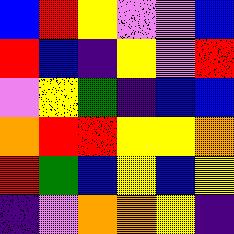[["blue", "red", "yellow", "violet", "violet", "blue"], ["red", "blue", "indigo", "yellow", "violet", "red"], ["violet", "yellow", "green", "indigo", "blue", "blue"], ["orange", "red", "red", "yellow", "yellow", "orange"], ["red", "green", "blue", "yellow", "blue", "yellow"], ["indigo", "violet", "orange", "orange", "yellow", "indigo"]]